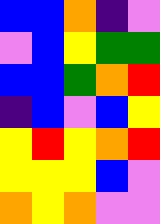[["blue", "blue", "orange", "indigo", "violet"], ["violet", "blue", "yellow", "green", "green"], ["blue", "blue", "green", "orange", "red"], ["indigo", "blue", "violet", "blue", "yellow"], ["yellow", "red", "yellow", "orange", "red"], ["yellow", "yellow", "yellow", "blue", "violet"], ["orange", "yellow", "orange", "violet", "violet"]]